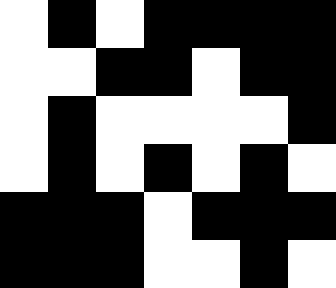[["white", "black", "white", "black", "black", "black", "black"], ["white", "white", "black", "black", "white", "black", "black"], ["white", "black", "white", "white", "white", "white", "black"], ["white", "black", "white", "black", "white", "black", "white"], ["black", "black", "black", "white", "black", "black", "black"], ["black", "black", "black", "white", "white", "black", "white"]]